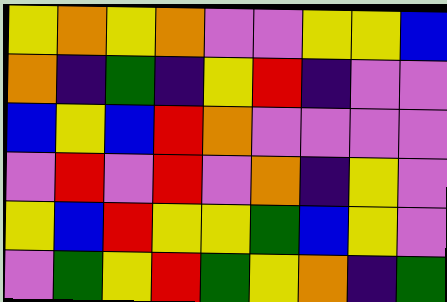[["yellow", "orange", "yellow", "orange", "violet", "violet", "yellow", "yellow", "blue"], ["orange", "indigo", "green", "indigo", "yellow", "red", "indigo", "violet", "violet"], ["blue", "yellow", "blue", "red", "orange", "violet", "violet", "violet", "violet"], ["violet", "red", "violet", "red", "violet", "orange", "indigo", "yellow", "violet"], ["yellow", "blue", "red", "yellow", "yellow", "green", "blue", "yellow", "violet"], ["violet", "green", "yellow", "red", "green", "yellow", "orange", "indigo", "green"]]